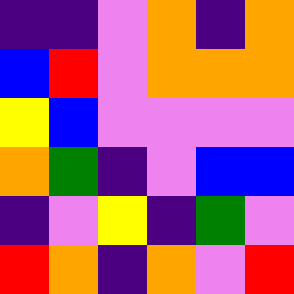[["indigo", "indigo", "violet", "orange", "indigo", "orange"], ["blue", "red", "violet", "orange", "orange", "orange"], ["yellow", "blue", "violet", "violet", "violet", "violet"], ["orange", "green", "indigo", "violet", "blue", "blue"], ["indigo", "violet", "yellow", "indigo", "green", "violet"], ["red", "orange", "indigo", "orange", "violet", "red"]]